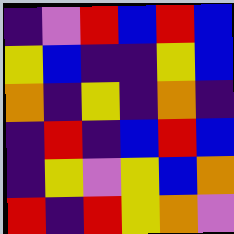[["indigo", "violet", "red", "blue", "red", "blue"], ["yellow", "blue", "indigo", "indigo", "yellow", "blue"], ["orange", "indigo", "yellow", "indigo", "orange", "indigo"], ["indigo", "red", "indigo", "blue", "red", "blue"], ["indigo", "yellow", "violet", "yellow", "blue", "orange"], ["red", "indigo", "red", "yellow", "orange", "violet"]]